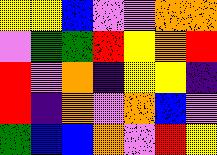[["yellow", "yellow", "blue", "violet", "violet", "orange", "orange"], ["violet", "green", "green", "red", "yellow", "orange", "red"], ["red", "violet", "orange", "indigo", "yellow", "yellow", "indigo"], ["red", "indigo", "orange", "violet", "orange", "blue", "violet"], ["green", "blue", "blue", "orange", "violet", "red", "yellow"]]